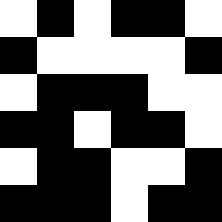[["white", "black", "white", "black", "black", "white"], ["black", "white", "white", "white", "white", "black"], ["white", "black", "black", "black", "white", "white"], ["black", "black", "white", "black", "black", "white"], ["white", "black", "black", "white", "white", "black"], ["black", "black", "black", "white", "black", "black"]]